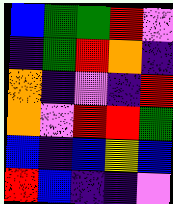[["blue", "green", "green", "red", "violet"], ["indigo", "green", "red", "orange", "indigo"], ["orange", "indigo", "violet", "indigo", "red"], ["orange", "violet", "red", "red", "green"], ["blue", "indigo", "blue", "yellow", "blue"], ["red", "blue", "indigo", "indigo", "violet"]]